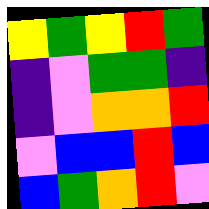[["yellow", "green", "yellow", "red", "green"], ["indigo", "violet", "green", "green", "indigo"], ["indigo", "violet", "orange", "orange", "red"], ["violet", "blue", "blue", "red", "blue"], ["blue", "green", "orange", "red", "violet"]]